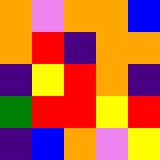[["orange", "violet", "orange", "orange", "blue"], ["orange", "red", "indigo", "orange", "orange"], ["indigo", "yellow", "red", "orange", "indigo"], ["green", "red", "red", "yellow", "red"], ["indigo", "blue", "orange", "violet", "yellow"]]